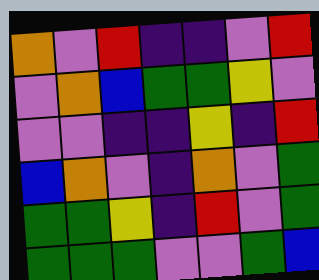[["orange", "violet", "red", "indigo", "indigo", "violet", "red"], ["violet", "orange", "blue", "green", "green", "yellow", "violet"], ["violet", "violet", "indigo", "indigo", "yellow", "indigo", "red"], ["blue", "orange", "violet", "indigo", "orange", "violet", "green"], ["green", "green", "yellow", "indigo", "red", "violet", "green"], ["green", "green", "green", "violet", "violet", "green", "blue"]]